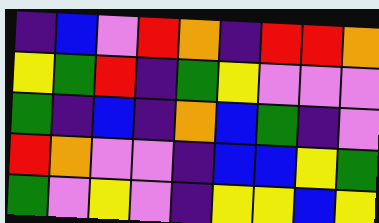[["indigo", "blue", "violet", "red", "orange", "indigo", "red", "red", "orange"], ["yellow", "green", "red", "indigo", "green", "yellow", "violet", "violet", "violet"], ["green", "indigo", "blue", "indigo", "orange", "blue", "green", "indigo", "violet"], ["red", "orange", "violet", "violet", "indigo", "blue", "blue", "yellow", "green"], ["green", "violet", "yellow", "violet", "indigo", "yellow", "yellow", "blue", "yellow"]]